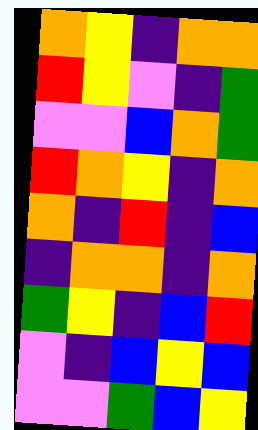[["orange", "yellow", "indigo", "orange", "orange"], ["red", "yellow", "violet", "indigo", "green"], ["violet", "violet", "blue", "orange", "green"], ["red", "orange", "yellow", "indigo", "orange"], ["orange", "indigo", "red", "indigo", "blue"], ["indigo", "orange", "orange", "indigo", "orange"], ["green", "yellow", "indigo", "blue", "red"], ["violet", "indigo", "blue", "yellow", "blue"], ["violet", "violet", "green", "blue", "yellow"]]